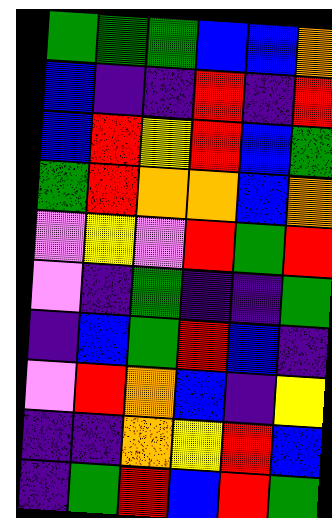[["green", "green", "green", "blue", "blue", "orange"], ["blue", "indigo", "indigo", "red", "indigo", "red"], ["blue", "red", "yellow", "red", "blue", "green"], ["green", "red", "orange", "orange", "blue", "orange"], ["violet", "yellow", "violet", "red", "green", "red"], ["violet", "indigo", "green", "indigo", "indigo", "green"], ["indigo", "blue", "green", "red", "blue", "indigo"], ["violet", "red", "orange", "blue", "indigo", "yellow"], ["indigo", "indigo", "orange", "yellow", "red", "blue"], ["indigo", "green", "red", "blue", "red", "green"]]